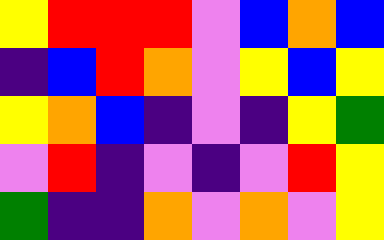[["yellow", "red", "red", "red", "violet", "blue", "orange", "blue"], ["indigo", "blue", "red", "orange", "violet", "yellow", "blue", "yellow"], ["yellow", "orange", "blue", "indigo", "violet", "indigo", "yellow", "green"], ["violet", "red", "indigo", "violet", "indigo", "violet", "red", "yellow"], ["green", "indigo", "indigo", "orange", "violet", "orange", "violet", "yellow"]]